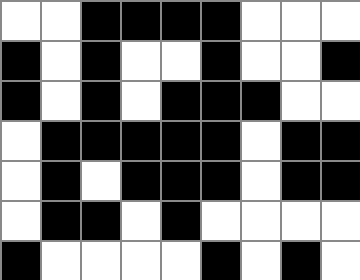[["white", "white", "black", "black", "black", "black", "white", "white", "white"], ["black", "white", "black", "white", "white", "black", "white", "white", "black"], ["black", "white", "black", "white", "black", "black", "black", "white", "white"], ["white", "black", "black", "black", "black", "black", "white", "black", "black"], ["white", "black", "white", "black", "black", "black", "white", "black", "black"], ["white", "black", "black", "white", "black", "white", "white", "white", "white"], ["black", "white", "white", "white", "white", "black", "white", "black", "white"]]